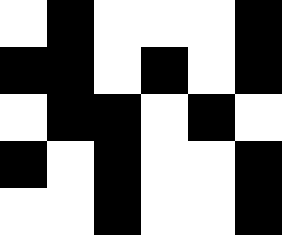[["white", "black", "white", "white", "white", "black"], ["black", "black", "white", "black", "white", "black"], ["white", "black", "black", "white", "black", "white"], ["black", "white", "black", "white", "white", "black"], ["white", "white", "black", "white", "white", "black"]]